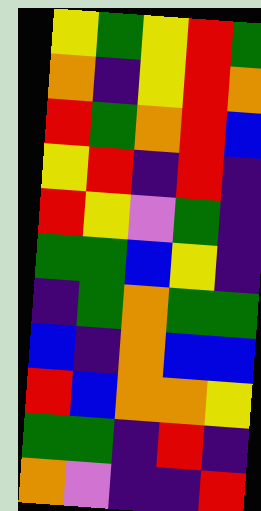[["yellow", "green", "yellow", "red", "green"], ["orange", "indigo", "yellow", "red", "orange"], ["red", "green", "orange", "red", "blue"], ["yellow", "red", "indigo", "red", "indigo"], ["red", "yellow", "violet", "green", "indigo"], ["green", "green", "blue", "yellow", "indigo"], ["indigo", "green", "orange", "green", "green"], ["blue", "indigo", "orange", "blue", "blue"], ["red", "blue", "orange", "orange", "yellow"], ["green", "green", "indigo", "red", "indigo"], ["orange", "violet", "indigo", "indigo", "red"]]